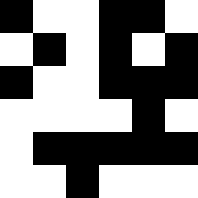[["black", "white", "white", "black", "black", "white"], ["white", "black", "white", "black", "white", "black"], ["black", "white", "white", "black", "black", "black"], ["white", "white", "white", "white", "black", "white"], ["white", "black", "black", "black", "black", "black"], ["white", "white", "black", "white", "white", "white"]]